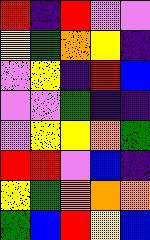[["red", "indigo", "red", "violet", "violet"], ["yellow", "green", "orange", "yellow", "indigo"], ["violet", "yellow", "indigo", "red", "blue"], ["violet", "violet", "green", "indigo", "indigo"], ["violet", "yellow", "yellow", "orange", "green"], ["red", "red", "violet", "blue", "indigo"], ["yellow", "green", "orange", "orange", "orange"], ["green", "blue", "red", "yellow", "blue"]]